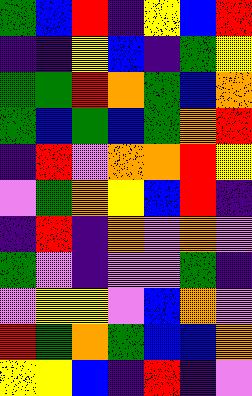[["green", "blue", "red", "indigo", "yellow", "blue", "red"], ["indigo", "indigo", "yellow", "blue", "indigo", "green", "yellow"], ["green", "green", "red", "orange", "green", "blue", "orange"], ["green", "blue", "green", "blue", "green", "orange", "red"], ["indigo", "red", "violet", "orange", "orange", "red", "yellow"], ["violet", "green", "orange", "yellow", "blue", "red", "indigo"], ["indigo", "red", "indigo", "orange", "violet", "orange", "violet"], ["green", "violet", "indigo", "violet", "violet", "green", "indigo"], ["violet", "yellow", "yellow", "violet", "blue", "orange", "violet"], ["red", "green", "orange", "green", "blue", "blue", "orange"], ["yellow", "yellow", "blue", "indigo", "red", "indigo", "violet"]]